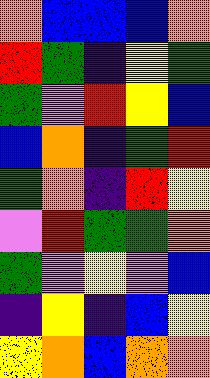[["orange", "blue", "blue", "blue", "orange"], ["red", "green", "indigo", "yellow", "green"], ["green", "violet", "red", "yellow", "blue"], ["blue", "orange", "indigo", "green", "red"], ["green", "orange", "indigo", "red", "yellow"], ["violet", "red", "green", "green", "orange"], ["green", "violet", "yellow", "violet", "blue"], ["indigo", "yellow", "indigo", "blue", "yellow"], ["yellow", "orange", "blue", "orange", "orange"]]